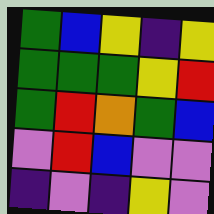[["green", "blue", "yellow", "indigo", "yellow"], ["green", "green", "green", "yellow", "red"], ["green", "red", "orange", "green", "blue"], ["violet", "red", "blue", "violet", "violet"], ["indigo", "violet", "indigo", "yellow", "violet"]]